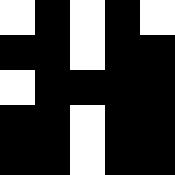[["white", "black", "white", "black", "white"], ["black", "black", "white", "black", "black"], ["white", "black", "black", "black", "black"], ["black", "black", "white", "black", "black"], ["black", "black", "white", "black", "black"]]